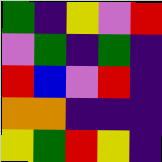[["green", "indigo", "yellow", "violet", "red"], ["violet", "green", "indigo", "green", "indigo"], ["red", "blue", "violet", "red", "indigo"], ["orange", "orange", "indigo", "indigo", "indigo"], ["yellow", "green", "red", "yellow", "indigo"]]